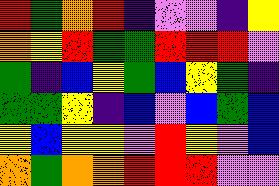[["red", "green", "orange", "red", "indigo", "violet", "violet", "indigo", "yellow"], ["orange", "yellow", "red", "green", "green", "red", "red", "red", "violet"], ["green", "indigo", "blue", "yellow", "green", "blue", "yellow", "green", "indigo"], ["green", "green", "yellow", "indigo", "blue", "violet", "blue", "green", "blue"], ["yellow", "blue", "yellow", "yellow", "violet", "red", "yellow", "violet", "blue"], ["orange", "green", "orange", "orange", "red", "red", "red", "violet", "violet"]]